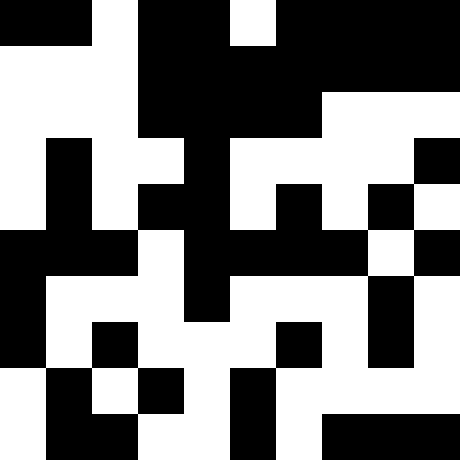[["black", "black", "white", "black", "black", "white", "black", "black", "black", "black"], ["white", "white", "white", "black", "black", "black", "black", "black", "black", "black"], ["white", "white", "white", "black", "black", "black", "black", "white", "white", "white"], ["white", "black", "white", "white", "black", "white", "white", "white", "white", "black"], ["white", "black", "white", "black", "black", "white", "black", "white", "black", "white"], ["black", "black", "black", "white", "black", "black", "black", "black", "white", "black"], ["black", "white", "white", "white", "black", "white", "white", "white", "black", "white"], ["black", "white", "black", "white", "white", "white", "black", "white", "black", "white"], ["white", "black", "white", "black", "white", "black", "white", "white", "white", "white"], ["white", "black", "black", "white", "white", "black", "white", "black", "black", "black"]]